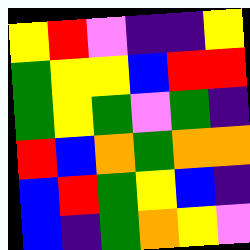[["yellow", "red", "violet", "indigo", "indigo", "yellow"], ["green", "yellow", "yellow", "blue", "red", "red"], ["green", "yellow", "green", "violet", "green", "indigo"], ["red", "blue", "orange", "green", "orange", "orange"], ["blue", "red", "green", "yellow", "blue", "indigo"], ["blue", "indigo", "green", "orange", "yellow", "violet"]]